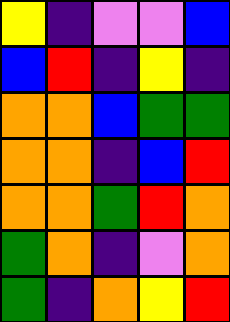[["yellow", "indigo", "violet", "violet", "blue"], ["blue", "red", "indigo", "yellow", "indigo"], ["orange", "orange", "blue", "green", "green"], ["orange", "orange", "indigo", "blue", "red"], ["orange", "orange", "green", "red", "orange"], ["green", "orange", "indigo", "violet", "orange"], ["green", "indigo", "orange", "yellow", "red"]]